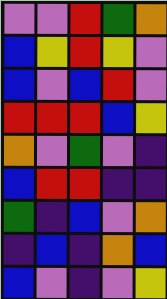[["violet", "violet", "red", "green", "orange"], ["blue", "yellow", "red", "yellow", "violet"], ["blue", "violet", "blue", "red", "violet"], ["red", "red", "red", "blue", "yellow"], ["orange", "violet", "green", "violet", "indigo"], ["blue", "red", "red", "indigo", "indigo"], ["green", "indigo", "blue", "violet", "orange"], ["indigo", "blue", "indigo", "orange", "blue"], ["blue", "violet", "indigo", "violet", "yellow"]]